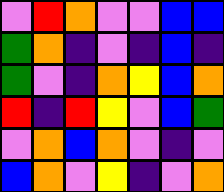[["violet", "red", "orange", "violet", "violet", "blue", "blue"], ["green", "orange", "indigo", "violet", "indigo", "blue", "indigo"], ["green", "violet", "indigo", "orange", "yellow", "blue", "orange"], ["red", "indigo", "red", "yellow", "violet", "blue", "green"], ["violet", "orange", "blue", "orange", "violet", "indigo", "violet"], ["blue", "orange", "violet", "yellow", "indigo", "violet", "orange"]]